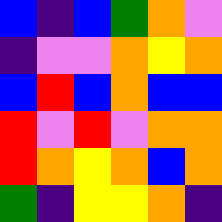[["blue", "indigo", "blue", "green", "orange", "violet"], ["indigo", "violet", "violet", "orange", "yellow", "orange"], ["blue", "red", "blue", "orange", "blue", "blue"], ["red", "violet", "red", "violet", "orange", "orange"], ["red", "orange", "yellow", "orange", "blue", "orange"], ["green", "indigo", "yellow", "yellow", "orange", "indigo"]]